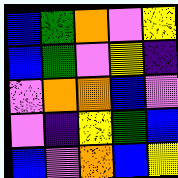[["blue", "green", "orange", "violet", "yellow"], ["blue", "green", "violet", "yellow", "indigo"], ["violet", "orange", "orange", "blue", "violet"], ["violet", "indigo", "yellow", "green", "blue"], ["blue", "violet", "orange", "blue", "yellow"]]